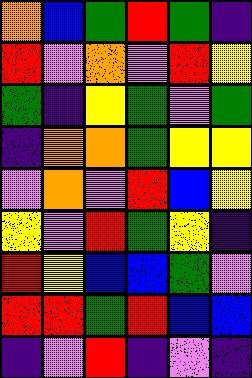[["orange", "blue", "green", "red", "green", "indigo"], ["red", "violet", "orange", "violet", "red", "yellow"], ["green", "indigo", "yellow", "green", "violet", "green"], ["indigo", "orange", "orange", "green", "yellow", "yellow"], ["violet", "orange", "violet", "red", "blue", "yellow"], ["yellow", "violet", "red", "green", "yellow", "indigo"], ["red", "yellow", "blue", "blue", "green", "violet"], ["red", "red", "green", "red", "blue", "blue"], ["indigo", "violet", "red", "indigo", "violet", "indigo"]]